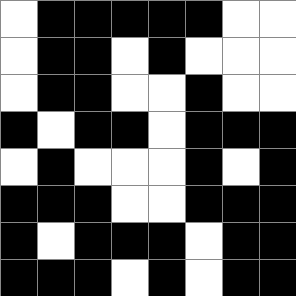[["white", "black", "black", "black", "black", "black", "white", "white"], ["white", "black", "black", "white", "black", "white", "white", "white"], ["white", "black", "black", "white", "white", "black", "white", "white"], ["black", "white", "black", "black", "white", "black", "black", "black"], ["white", "black", "white", "white", "white", "black", "white", "black"], ["black", "black", "black", "white", "white", "black", "black", "black"], ["black", "white", "black", "black", "black", "white", "black", "black"], ["black", "black", "black", "white", "black", "white", "black", "black"]]